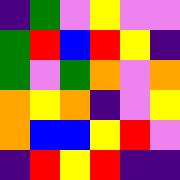[["indigo", "green", "violet", "yellow", "violet", "violet"], ["green", "red", "blue", "red", "yellow", "indigo"], ["green", "violet", "green", "orange", "violet", "orange"], ["orange", "yellow", "orange", "indigo", "violet", "yellow"], ["orange", "blue", "blue", "yellow", "red", "violet"], ["indigo", "red", "yellow", "red", "indigo", "indigo"]]